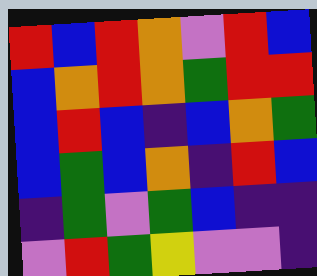[["red", "blue", "red", "orange", "violet", "red", "blue"], ["blue", "orange", "red", "orange", "green", "red", "red"], ["blue", "red", "blue", "indigo", "blue", "orange", "green"], ["blue", "green", "blue", "orange", "indigo", "red", "blue"], ["indigo", "green", "violet", "green", "blue", "indigo", "indigo"], ["violet", "red", "green", "yellow", "violet", "violet", "indigo"]]